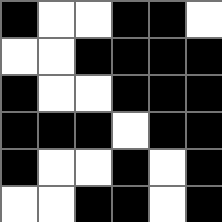[["black", "white", "white", "black", "black", "white"], ["white", "white", "black", "black", "black", "black"], ["black", "white", "white", "black", "black", "black"], ["black", "black", "black", "white", "black", "black"], ["black", "white", "white", "black", "white", "black"], ["white", "white", "black", "black", "white", "black"]]